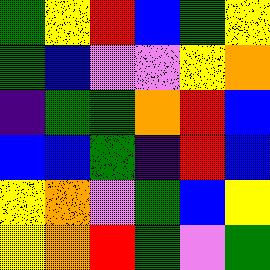[["green", "yellow", "red", "blue", "green", "yellow"], ["green", "blue", "violet", "violet", "yellow", "orange"], ["indigo", "green", "green", "orange", "red", "blue"], ["blue", "blue", "green", "indigo", "red", "blue"], ["yellow", "orange", "violet", "green", "blue", "yellow"], ["yellow", "orange", "red", "green", "violet", "green"]]